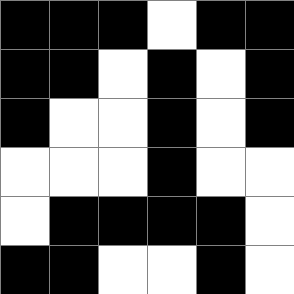[["black", "black", "black", "white", "black", "black"], ["black", "black", "white", "black", "white", "black"], ["black", "white", "white", "black", "white", "black"], ["white", "white", "white", "black", "white", "white"], ["white", "black", "black", "black", "black", "white"], ["black", "black", "white", "white", "black", "white"]]